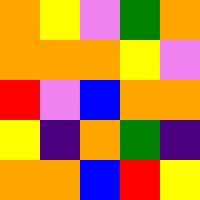[["orange", "yellow", "violet", "green", "orange"], ["orange", "orange", "orange", "yellow", "violet"], ["red", "violet", "blue", "orange", "orange"], ["yellow", "indigo", "orange", "green", "indigo"], ["orange", "orange", "blue", "red", "yellow"]]